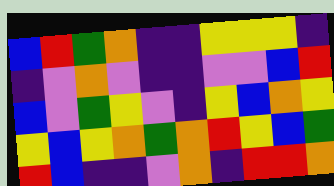[["blue", "red", "green", "orange", "indigo", "indigo", "yellow", "yellow", "yellow", "indigo"], ["indigo", "violet", "orange", "violet", "indigo", "indigo", "violet", "violet", "blue", "red"], ["blue", "violet", "green", "yellow", "violet", "indigo", "yellow", "blue", "orange", "yellow"], ["yellow", "blue", "yellow", "orange", "green", "orange", "red", "yellow", "blue", "green"], ["red", "blue", "indigo", "indigo", "violet", "orange", "indigo", "red", "red", "orange"]]